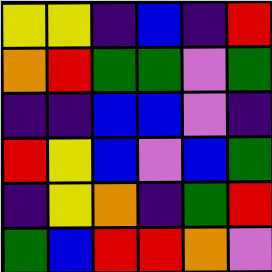[["yellow", "yellow", "indigo", "blue", "indigo", "red"], ["orange", "red", "green", "green", "violet", "green"], ["indigo", "indigo", "blue", "blue", "violet", "indigo"], ["red", "yellow", "blue", "violet", "blue", "green"], ["indigo", "yellow", "orange", "indigo", "green", "red"], ["green", "blue", "red", "red", "orange", "violet"]]